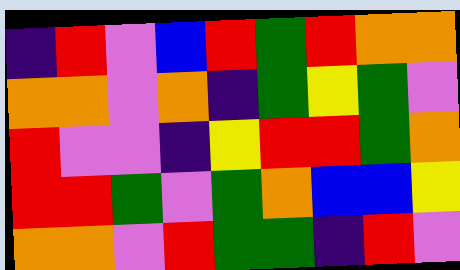[["indigo", "red", "violet", "blue", "red", "green", "red", "orange", "orange"], ["orange", "orange", "violet", "orange", "indigo", "green", "yellow", "green", "violet"], ["red", "violet", "violet", "indigo", "yellow", "red", "red", "green", "orange"], ["red", "red", "green", "violet", "green", "orange", "blue", "blue", "yellow"], ["orange", "orange", "violet", "red", "green", "green", "indigo", "red", "violet"]]